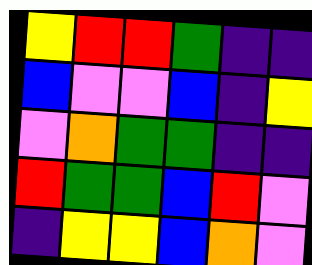[["yellow", "red", "red", "green", "indigo", "indigo"], ["blue", "violet", "violet", "blue", "indigo", "yellow"], ["violet", "orange", "green", "green", "indigo", "indigo"], ["red", "green", "green", "blue", "red", "violet"], ["indigo", "yellow", "yellow", "blue", "orange", "violet"]]